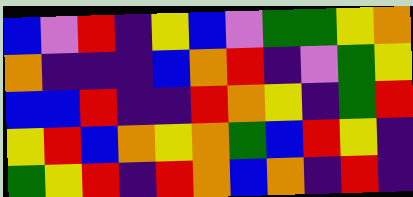[["blue", "violet", "red", "indigo", "yellow", "blue", "violet", "green", "green", "yellow", "orange"], ["orange", "indigo", "indigo", "indigo", "blue", "orange", "red", "indigo", "violet", "green", "yellow"], ["blue", "blue", "red", "indigo", "indigo", "red", "orange", "yellow", "indigo", "green", "red"], ["yellow", "red", "blue", "orange", "yellow", "orange", "green", "blue", "red", "yellow", "indigo"], ["green", "yellow", "red", "indigo", "red", "orange", "blue", "orange", "indigo", "red", "indigo"]]